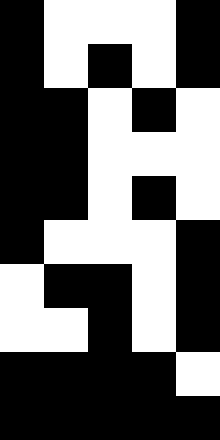[["black", "white", "white", "white", "black"], ["black", "white", "black", "white", "black"], ["black", "black", "white", "black", "white"], ["black", "black", "white", "white", "white"], ["black", "black", "white", "black", "white"], ["black", "white", "white", "white", "black"], ["white", "black", "black", "white", "black"], ["white", "white", "black", "white", "black"], ["black", "black", "black", "black", "white"], ["black", "black", "black", "black", "black"]]